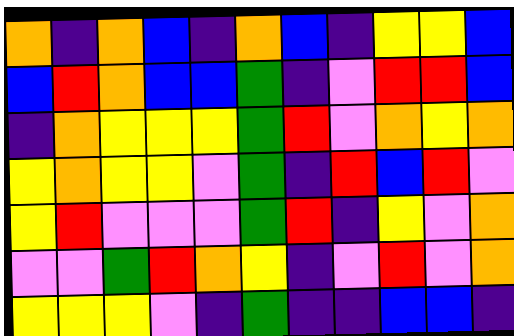[["orange", "indigo", "orange", "blue", "indigo", "orange", "blue", "indigo", "yellow", "yellow", "blue"], ["blue", "red", "orange", "blue", "blue", "green", "indigo", "violet", "red", "red", "blue"], ["indigo", "orange", "yellow", "yellow", "yellow", "green", "red", "violet", "orange", "yellow", "orange"], ["yellow", "orange", "yellow", "yellow", "violet", "green", "indigo", "red", "blue", "red", "violet"], ["yellow", "red", "violet", "violet", "violet", "green", "red", "indigo", "yellow", "violet", "orange"], ["violet", "violet", "green", "red", "orange", "yellow", "indigo", "violet", "red", "violet", "orange"], ["yellow", "yellow", "yellow", "violet", "indigo", "green", "indigo", "indigo", "blue", "blue", "indigo"]]